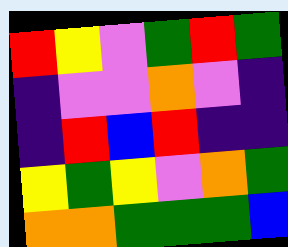[["red", "yellow", "violet", "green", "red", "green"], ["indigo", "violet", "violet", "orange", "violet", "indigo"], ["indigo", "red", "blue", "red", "indigo", "indigo"], ["yellow", "green", "yellow", "violet", "orange", "green"], ["orange", "orange", "green", "green", "green", "blue"]]